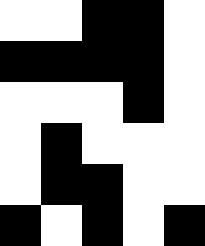[["white", "white", "black", "black", "white"], ["black", "black", "black", "black", "white"], ["white", "white", "white", "black", "white"], ["white", "black", "white", "white", "white"], ["white", "black", "black", "white", "white"], ["black", "white", "black", "white", "black"]]